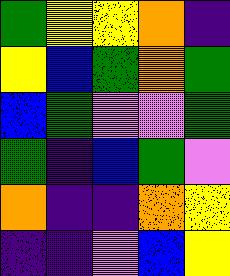[["green", "yellow", "yellow", "orange", "indigo"], ["yellow", "blue", "green", "orange", "green"], ["blue", "green", "violet", "violet", "green"], ["green", "indigo", "blue", "green", "violet"], ["orange", "indigo", "indigo", "orange", "yellow"], ["indigo", "indigo", "violet", "blue", "yellow"]]